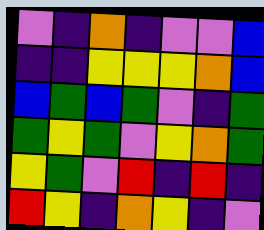[["violet", "indigo", "orange", "indigo", "violet", "violet", "blue"], ["indigo", "indigo", "yellow", "yellow", "yellow", "orange", "blue"], ["blue", "green", "blue", "green", "violet", "indigo", "green"], ["green", "yellow", "green", "violet", "yellow", "orange", "green"], ["yellow", "green", "violet", "red", "indigo", "red", "indigo"], ["red", "yellow", "indigo", "orange", "yellow", "indigo", "violet"]]